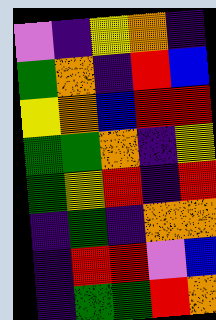[["violet", "indigo", "yellow", "orange", "indigo"], ["green", "orange", "indigo", "red", "blue"], ["yellow", "orange", "blue", "red", "red"], ["green", "green", "orange", "indigo", "yellow"], ["green", "yellow", "red", "indigo", "red"], ["indigo", "green", "indigo", "orange", "orange"], ["indigo", "red", "red", "violet", "blue"], ["indigo", "green", "green", "red", "orange"]]